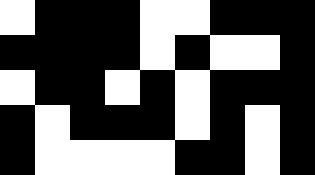[["white", "black", "black", "black", "white", "white", "black", "black", "black"], ["black", "black", "black", "black", "white", "black", "white", "white", "black"], ["white", "black", "black", "white", "black", "white", "black", "black", "black"], ["black", "white", "black", "black", "black", "white", "black", "white", "black"], ["black", "white", "white", "white", "white", "black", "black", "white", "black"]]